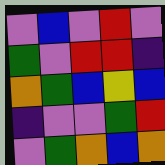[["violet", "blue", "violet", "red", "violet"], ["green", "violet", "red", "red", "indigo"], ["orange", "green", "blue", "yellow", "blue"], ["indigo", "violet", "violet", "green", "red"], ["violet", "green", "orange", "blue", "orange"]]